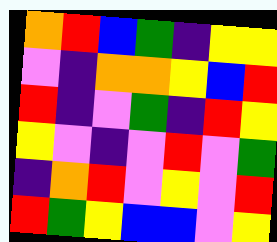[["orange", "red", "blue", "green", "indigo", "yellow", "yellow"], ["violet", "indigo", "orange", "orange", "yellow", "blue", "red"], ["red", "indigo", "violet", "green", "indigo", "red", "yellow"], ["yellow", "violet", "indigo", "violet", "red", "violet", "green"], ["indigo", "orange", "red", "violet", "yellow", "violet", "red"], ["red", "green", "yellow", "blue", "blue", "violet", "yellow"]]